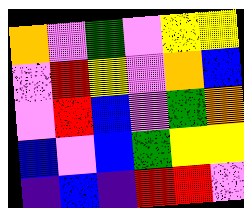[["orange", "violet", "green", "violet", "yellow", "yellow"], ["violet", "red", "yellow", "violet", "orange", "blue"], ["violet", "red", "blue", "violet", "green", "orange"], ["blue", "violet", "blue", "green", "yellow", "yellow"], ["indigo", "blue", "indigo", "red", "red", "violet"]]